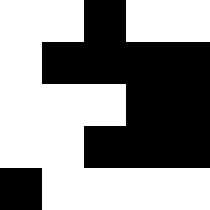[["white", "white", "black", "white", "white"], ["white", "black", "black", "black", "black"], ["white", "white", "white", "black", "black"], ["white", "white", "black", "black", "black"], ["black", "white", "white", "white", "white"]]